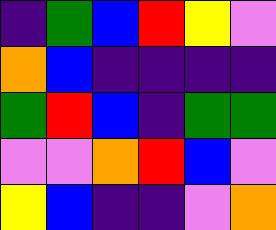[["indigo", "green", "blue", "red", "yellow", "violet"], ["orange", "blue", "indigo", "indigo", "indigo", "indigo"], ["green", "red", "blue", "indigo", "green", "green"], ["violet", "violet", "orange", "red", "blue", "violet"], ["yellow", "blue", "indigo", "indigo", "violet", "orange"]]